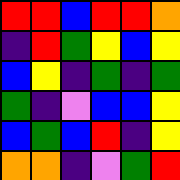[["red", "red", "blue", "red", "red", "orange"], ["indigo", "red", "green", "yellow", "blue", "yellow"], ["blue", "yellow", "indigo", "green", "indigo", "green"], ["green", "indigo", "violet", "blue", "blue", "yellow"], ["blue", "green", "blue", "red", "indigo", "yellow"], ["orange", "orange", "indigo", "violet", "green", "red"]]